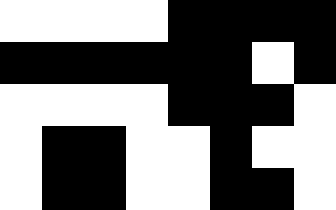[["white", "white", "white", "white", "black", "black", "black", "black"], ["black", "black", "black", "black", "black", "black", "white", "black"], ["white", "white", "white", "white", "black", "black", "black", "white"], ["white", "black", "black", "white", "white", "black", "white", "white"], ["white", "black", "black", "white", "white", "black", "black", "white"]]